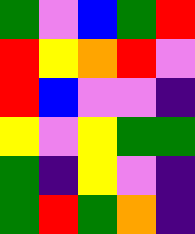[["green", "violet", "blue", "green", "red"], ["red", "yellow", "orange", "red", "violet"], ["red", "blue", "violet", "violet", "indigo"], ["yellow", "violet", "yellow", "green", "green"], ["green", "indigo", "yellow", "violet", "indigo"], ["green", "red", "green", "orange", "indigo"]]